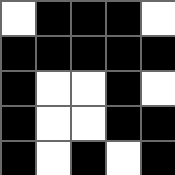[["white", "black", "black", "black", "white"], ["black", "black", "black", "black", "black"], ["black", "white", "white", "black", "white"], ["black", "white", "white", "black", "black"], ["black", "white", "black", "white", "black"]]